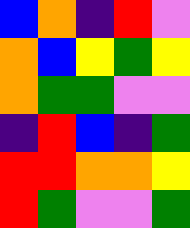[["blue", "orange", "indigo", "red", "violet"], ["orange", "blue", "yellow", "green", "yellow"], ["orange", "green", "green", "violet", "violet"], ["indigo", "red", "blue", "indigo", "green"], ["red", "red", "orange", "orange", "yellow"], ["red", "green", "violet", "violet", "green"]]